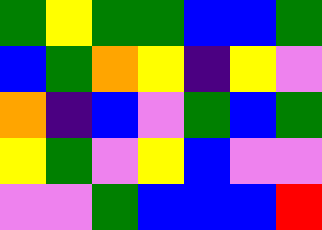[["green", "yellow", "green", "green", "blue", "blue", "green"], ["blue", "green", "orange", "yellow", "indigo", "yellow", "violet"], ["orange", "indigo", "blue", "violet", "green", "blue", "green"], ["yellow", "green", "violet", "yellow", "blue", "violet", "violet"], ["violet", "violet", "green", "blue", "blue", "blue", "red"]]